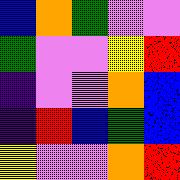[["blue", "orange", "green", "violet", "violet"], ["green", "violet", "violet", "yellow", "red"], ["indigo", "violet", "violet", "orange", "blue"], ["indigo", "red", "blue", "green", "blue"], ["yellow", "violet", "violet", "orange", "red"]]